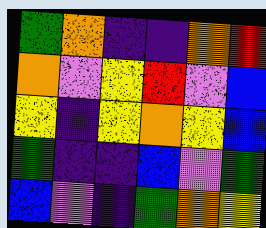[["green", "orange", "indigo", "indigo", "orange", "red"], ["orange", "violet", "yellow", "red", "violet", "blue"], ["yellow", "indigo", "yellow", "orange", "yellow", "blue"], ["green", "indigo", "indigo", "blue", "violet", "green"], ["blue", "violet", "indigo", "green", "orange", "yellow"]]